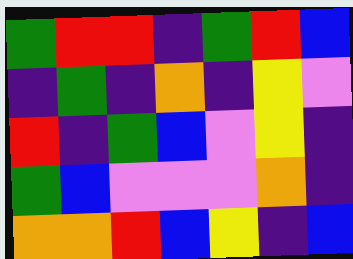[["green", "red", "red", "indigo", "green", "red", "blue"], ["indigo", "green", "indigo", "orange", "indigo", "yellow", "violet"], ["red", "indigo", "green", "blue", "violet", "yellow", "indigo"], ["green", "blue", "violet", "violet", "violet", "orange", "indigo"], ["orange", "orange", "red", "blue", "yellow", "indigo", "blue"]]